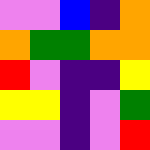[["violet", "violet", "blue", "indigo", "orange"], ["orange", "green", "green", "orange", "orange"], ["red", "violet", "indigo", "indigo", "yellow"], ["yellow", "yellow", "indigo", "violet", "green"], ["violet", "violet", "indigo", "violet", "red"]]